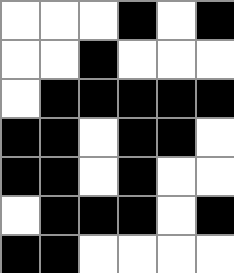[["white", "white", "white", "black", "white", "black"], ["white", "white", "black", "white", "white", "white"], ["white", "black", "black", "black", "black", "black"], ["black", "black", "white", "black", "black", "white"], ["black", "black", "white", "black", "white", "white"], ["white", "black", "black", "black", "white", "black"], ["black", "black", "white", "white", "white", "white"]]